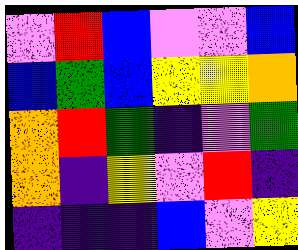[["violet", "red", "blue", "violet", "violet", "blue"], ["blue", "green", "blue", "yellow", "yellow", "orange"], ["orange", "red", "green", "indigo", "violet", "green"], ["orange", "indigo", "yellow", "violet", "red", "indigo"], ["indigo", "indigo", "indigo", "blue", "violet", "yellow"]]